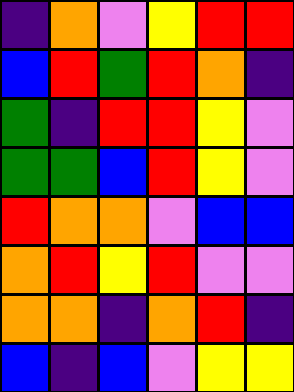[["indigo", "orange", "violet", "yellow", "red", "red"], ["blue", "red", "green", "red", "orange", "indigo"], ["green", "indigo", "red", "red", "yellow", "violet"], ["green", "green", "blue", "red", "yellow", "violet"], ["red", "orange", "orange", "violet", "blue", "blue"], ["orange", "red", "yellow", "red", "violet", "violet"], ["orange", "orange", "indigo", "orange", "red", "indigo"], ["blue", "indigo", "blue", "violet", "yellow", "yellow"]]